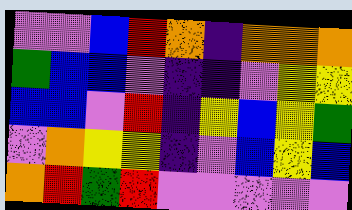[["violet", "violet", "blue", "red", "orange", "indigo", "orange", "orange", "orange"], ["green", "blue", "blue", "violet", "indigo", "indigo", "violet", "yellow", "yellow"], ["blue", "blue", "violet", "red", "indigo", "yellow", "blue", "yellow", "green"], ["violet", "orange", "yellow", "yellow", "indigo", "violet", "blue", "yellow", "blue"], ["orange", "red", "green", "red", "violet", "violet", "violet", "violet", "violet"]]